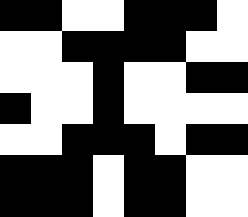[["black", "black", "white", "white", "black", "black", "black", "white"], ["white", "white", "black", "black", "black", "black", "white", "white"], ["white", "white", "white", "black", "white", "white", "black", "black"], ["black", "white", "white", "black", "white", "white", "white", "white"], ["white", "white", "black", "black", "black", "white", "black", "black"], ["black", "black", "black", "white", "black", "black", "white", "white"], ["black", "black", "black", "white", "black", "black", "white", "white"]]